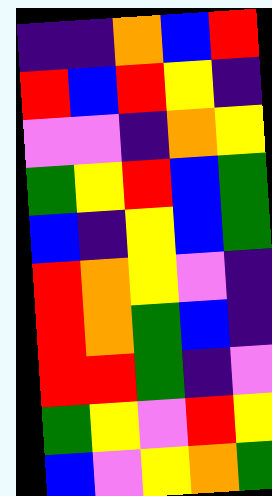[["indigo", "indigo", "orange", "blue", "red"], ["red", "blue", "red", "yellow", "indigo"], ["violet", "violet", "indigo", "orange", "yellow"], ["green", "yellow", "red", "blue", "green"], ["blue", "indigo", "yellow", "blue", "green"], ["red", "orange", "yellow", "violet", "indigo"], ["red", "orange", "green", "blue", "indigo"], ["red", "red", "green", "indigo", "violet"], ["green", "yellow", "violet", "red", "yellow"], ["blue", "violet", "yellow", "orange", "green"]]